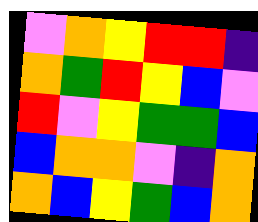[["violet", "orange", "yellow", "red", "red", "indigo"], ["orange", "green", "red", "yellow", "blue", "violet"], ["red", "violet", "yellow", "green", "green", "blue"], ["blue", "orange", "orange", "violet", "indigo", "orange"], ["orange", "blue", "yellow", "green", "blue", "orange"]]